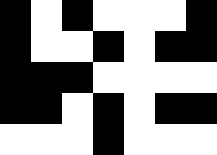[["black", "white", "black", "white", "white", "white", "black"], ["black", "white", "white", "black", "white", "black", "black"], ["black", "black", "black", "white", "white", "white", "white"], ["black", "black", "white", "black", "white", "black", "black"], ["white", "white", "white", "black", "white", "white", "white"]]